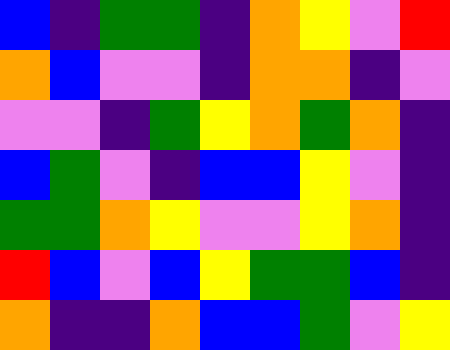[["blue", "indigo", "green", "green", "indigo", "orange", "yellow", "violet", "red"], ["orange", "blue", "violet", "violet", "indigo", "orange", "orange", "indigo", "violet"], ["violet", "violet", "indigo", "green", "yellow", "orange", "green", "orange", "indigo"], ["blue", "green", "violet", "indigo", "blue", "blue", "yellow", "violet", "indigo"], ["green", "green", "orange", "yellow", "violet", "violet", "yellow", "orange", "indigo"], ["red", "blue", "violet", "blue", "yellow", "green", "green", "blue", "indigo"], ["orange", "indigo", "indigo", "orange", "blue", "blue", "green", "violet", "yellow"]]